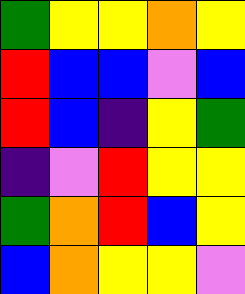[["green", "yellow", "yellow", "orange", "yellow"], ["red", "blue", "blue", "violet", "blue"], ["red", "blue", "indigo", "yellow", "green"], ["indigo", "violet", "red", "yellow", "yellow"], ["green", "orange", "red", "blue", "yellow"], ["blue", "orange", "yellow", "yellow", "violet"]]